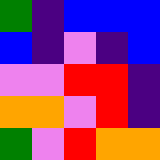[["green", "indigo", "blue", "blue", "blue"], ["blue", "indigo", "violet", "indigo", "blue"], ["violet", "violet", "red", "red", "indigo"], ["orange", "orange", "violet", "red", "indigo"], ["green", "violet", "red", "orange", "orange"]]